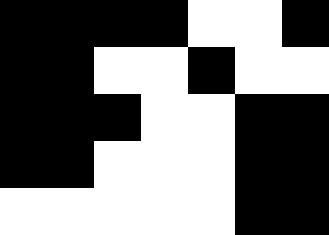[["black", "black", "black", "black", "white", "white", "black"], ["black", "black", "white", "white", "black", "white", "white"], ["black", "black", "black", "white", "white", "black", "black"], ["black", "black", "white", "white", "white", "black", "black"], ["white", "white", "white", "white", "white", "black", "black"]]